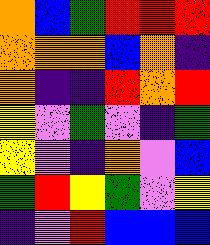[["orange", "blue", "green", "red", "red", "red"], ["orange", "orange", "orange", "blue", "orange", "indigo"], ["orange", "indigo", "indigo", "red", "orange", "red"], ["yellow", "violet", "green", "violet", "indigo", "green"], ["yellow", "violet", "indigo", "orange", "violet", "blue"], ["green", "red", "yellow", "green", "violet", "yellow"], ["indigo", "violet", "red", "blue", "blue", "blue"]]